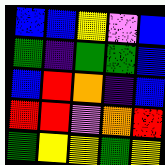[["blue", "blue", "yellow", "violet", "blue"], ["green", "indigo", "green", "green", "blue"], ["blue", "red", "orange", "indigo", "blue"], ["red", "red", "violet", "orange", "red"], ["green", "yellow", "yellow", "green", "yellow"]]